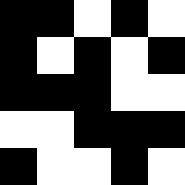[["black", "black", "white", "black", "white"], ["black", "white", "black", "white", "black"], ["black", "black", "black", "white", "white"], ["white", "white", "black", "black", "black"], ["black", "white", "white", "black", "white"]]